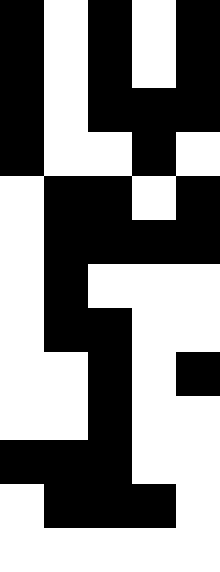[["black", "white", "black", "white", "black"], ["black", "white", "black", "white", "black"], ["black", "white", "black", "black", "black"], ["black", "white", "white", "black", "white"], ["white", "black", "black", "white", "black"], ["white", "black", "black", "black", "black"], ["white", "black", "white", "white", "white"], ["white", "black", "black", "white", "white"], ["white", "white", "black", "white", "black"], ["white", "white", "black", "white", "white"], ["black", "black", "black", "white", "white"], ["white", "black", "black", "black", "white"], ["white", "white", "white", "white", "white"]]